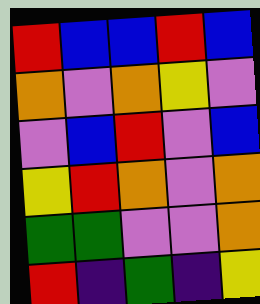[["red", "blue", "blue", "red", "blue"], ["orange", "violet", "orange", "yellow", "violet"], ["violet", "blue", "red", "violet", "blue"], ["yellow", "red", "orange", "violet", "orange"], ["green", "green", "violet", "violet", "orange"], ["red", "indigo", "green", "indigo", "yellow"]]